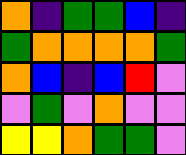[["orange", "indigo", "green", "green", "blue", "indigo"], ["green", "orange", "orange", "orange", "orange", "green"], ["orange", "blue", "indigo", "blue", "red", "violet"], ["violet", "green", "violet", "orange", "violet", "violet"], ["yellow", "yellow", "orange", "green", "green", "violet"]]